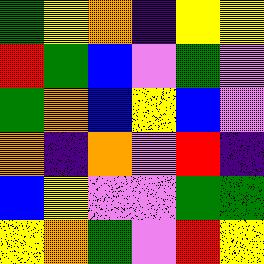[["green", "yellow", "orange", "indigo", "yellow", "yellow"], ["red", "green", "blue", "violet", "green", "violet"], ["green", "orange", "blue", "yellow", "blue", "violet"], ["orange", "indigo", "orange", "violet", "red", "indigo"], ["blue", "yellow", "violet", "violet", "green", "green"], ["yellow", "orange", "green", "violet", "red", "yellow"]]